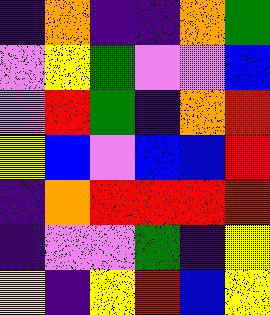[["indigo", "orange", "indigo", "indigo", "orange", "green"], ["violet", "yellow", "green", "violet", "violet", "blue"], ["violet", "red", "green", "indigo", "orange", "red"], ["yellow", "blue", "violet", "blue", "blue", "red"], ["indigo", "orange", "red", "red", "red", "red"], ["indigo", "violet", "violet", "green", "indigo", "yellow"], ["yellow", "indigo", "yellow", "red", "blue", "yellow"]]